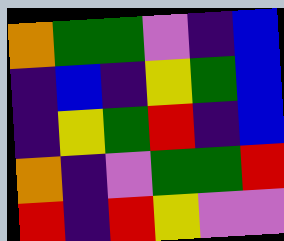[["orange", "green", "green", "violet", "indigo", "blue"], ["indigo", "blue", "indigo", "yellow", "green", "blue"], ["indigo", "yellow", "green", "red", "indigo", "blue"], ["orange", "indigo", "violet", "green", "green", "red"], ["red", "indigo", "red", "yellow", "violet", "violet"]]